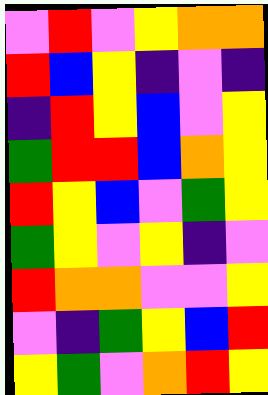[["violet", "red", "violet", "yellow", "orange", "orange"], ["red", "blue", "yellow", "indigo", "violet", "indigo"], ["indigo", "red", "yellow", "blue", "violet", "yellow"], ["green", "red", "red", "blue", "orange", "yellow"], ["red", "yellow", "blue", "violet", "green", "yellow"], ["green", "yellow", "violet", "yellow", "indigo", "violet"], ["red", "orange", "orange", "violet", "violet", "yellow"], ["violet", "indigo", "green", "yellow", "blue", "red"], ["yellow", "green", "violet", "orange", "red", "yellow"]]